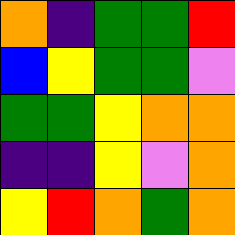[["orange", "indigo", "green", "green", "red"], ["blue", "yellow", "green", "green", "violet"], ["green", "green", "yellow", "orange", "orange"], ["indigo", "indigo", "yellow", "violet", "orange"], ["yellow", "red", "orange", "green", "orange"]]